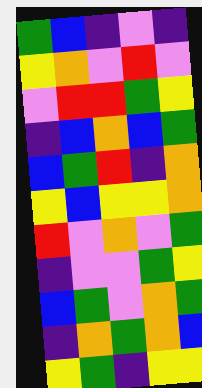[["green", "blue", "indigo", "violet", "indigo"], ["yellow", "orange", "violet", "red", "violet"], ["violet", "red", "red", "green", "yellow"], ["indigo", "blue", "orange", "blue", "green"], ["blue", "green", "red", "indigo", "orange"], ["yellow", "blue", "yellow", "yellow", "orange"], ["red", "violet", "orange", "violet", "green"], ["indigo", "violet", "violet", "green", "yellow"], ["blue", "green", "violet", "orange", "green"], ["indigo", "orange", "green", "orange", "blue"], ["yellow", "green", "indigo", "yellow", "yellow"]]